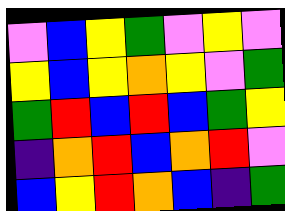[["violet", "blue", "yellow", "green", "violet", "yellow", "violet"], ["yellow", "blue", "yellow", "orange", "yellow", "violet", "green"], ["green", "red", "blue", "red", "blue", "green", "yellow"], ["indigo", "orange", "red", "blue", "orange", "red", "violet"], ["blue", "yellow", "red", "orange", "blue", "indigo", "green"]]